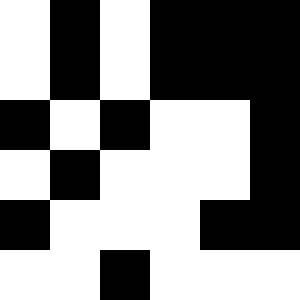[["white", "black", "white", "black", "black", "black"], ["white", "black", "white", "black", "black", "black"], ["black", "white", "black", "white", "white", "black"], ["white", "black", "white", "white", "white", "black"], ["black", "white", "white", "white", "black", "black"], ["white", "white", "black", "white", "white", "white"]]